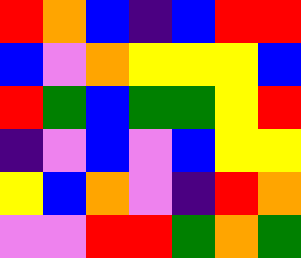[["red", "orange", "blue", "indigo", "blue", "red", "red"], ["blue", "violet", "orange", "yellow", "yellow", "yellow", "blue"], ["red", "green", "blue", "green", "green", "yellow", "red"], ["indigo", "violet", "blue", "violet", "blue", "yellow", "yellow"], ["yellow", "blue", "orange", "violet", "indigo", "red", "orange"], ["violet", "violet", "red", "red", "green", "orange", "green"]]